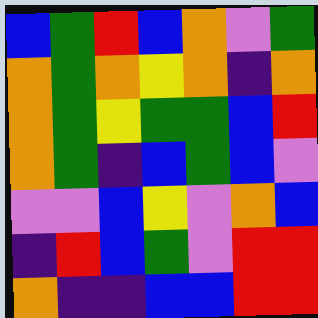[["blue", "green", "red", "blue", "orange", "violet", "green"], ["orange", "green", "orange", "yellow", "orange", "indigo", "orange"], ["orange", "green", "yellow", "green", "green", "blue", "red"], ["orange", "green", "indigo", "blue", "green", "blue", "violet"], ["violet", "violet", "blue", "yellow", "violet", "orange", "blue"], ["indigo", "red", "blue", "green", "violet", "red", "red"], ["orange", "indigo", "indigo", "blue", "blue", "red", "red"]]